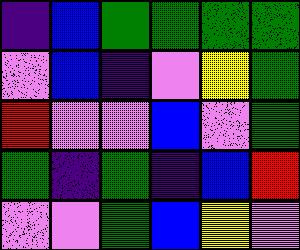[["indigo", "blue", "green", "green", "green", "green"], ["violet", "blue", "indigo", "violet", "yellow", "green"], ["red", "violet", "violet", "blue", "violet", "green"], ["green", "indigo", "green", "indigo", "blue", "red"], ["violet", "violet", "green", "blue", "yellow", "violet"]]